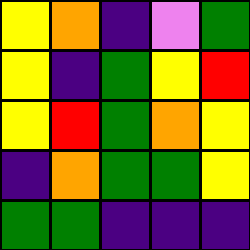[["yellow", "orange", "indigo", "violet", "green"], ["yellow", "indigo", "green", "yellow", "red"], ["yellow", "red", "green", "orange", "yellow"], ["indigo", "orange", "green", "green", "yellow"], ["green", "green", "indigo", "indigo", "indigo"]]